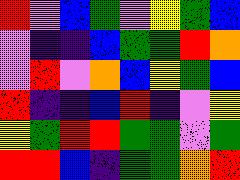[["red", "violet", "blue", "green", "violet", "yellow", "green", "blue"], ["violet", "indigo", "indigo", "blue", "green", "green", "red", "orange"], ["violet", "red", "violet", "orange", "blue", "yellow", "green", "blue"], ["red", "indigo", "indigo", "blue", "red", "indigo", "violet", "yellow"], ["yellow", "green", "red", "red", "green", "green", "violet", "green"], ["red", "red", "blue", "indigo", "green", "green", "orange", "red"]]